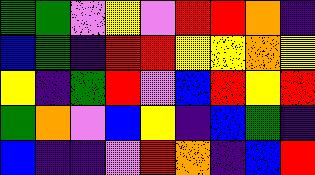[["green", "green", "violet", "yellow", "violet", "red", "red", "orange", "indigo"], ["blue", "green", "indigo", "red", "red", "yellow", "yellow", "orange", "yellow"], ["yellow", "indigo", "green", "red", "violet", "blue", "red", "yellow", "red"], ["green", "orange", "violet", "blue", "yellow", "indigo", "blue", "green", "indigo"], ["blue", "indigo", "indigo", "violet", "red", "orange", "indigo", "blue", "red"]]